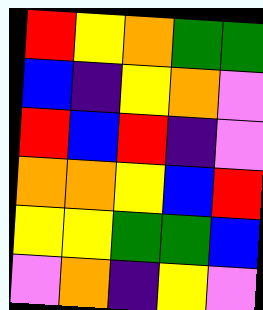[["red", "yellow", "orange", "green", "green"], ["blue", "indigo", "yellow", "orange", "violet"], ["red", "blue", "red", "indigo", "violet"], ["orange", "orange", "yellow", "blue", "red"], ["yellow", "yellow", "green", "green", "blue"], ["violet", "orange", "indigo", "yellow", "violet"]]